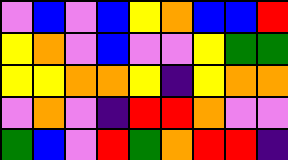[["violet", "blue", "violet", "blue", "yellow", "orange", "blue", "blue", "red"], ["yellow", "orange", "violet", "blue", "violet", "violet", "yellow", "green", "green"], ["yellow", "yellow", "orange", "orange", "yellow", "indigo", "yellow", "orange", "orange"], ["violet", "orange", "violet", "indigo", "red", "red", "orange", "violet", "violet"], ["green", "blue", "violet", "red", "green", "orange", "red", "red", "indigo"]]